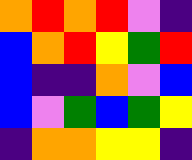[["orange", "red", "orange", "red", "violet", "indigo"], ["blue", "orange", "red", "yellow", "green", "red"], ["blue", "indigo", "indigo", "orange", "violet", "blue"], ["blue", "violet", "green", "blue", "green", "yellow"], ["indigo", "orange", "orange", "yellow", "yellow", "indigo"]]